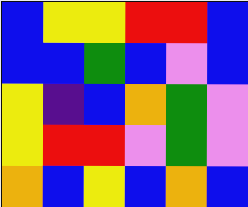[["blue", "yellow", "yellow", "red", "red", "blue"], ["blue", "blue", "green", "blue", "violet", "blue"], ["yellow", "indigo", "blue", "orange", "green", "violet"], ["yellow", "red", "red", "violet", "green", "violet"], ["orange", "blue", "yellow", "blue", "orange", "blue"]]